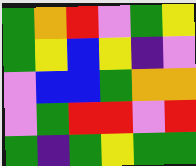[["green", "orange", "red", "violet", "green", "yellow"], ["green", "yellow", "blue", "yellow", "indigo", "violet"], ["violet", "blue", "blue", "green", "orange", "orange"], ["violet", "green", "red", "red", "violet", "red"], ["green", "indigo", "green", "yellow", "green", "green"]]